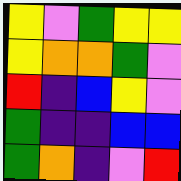[["yellow", "violet", "green", "yellow", "yellow"], ["yellow", "orange", "orange", "green", "violet"], ["red", "indigo", "blue", "yellow", "violet"], ["green", "indigo", "indigo", "blue", "blue"], ["green", "orange", "indigo", "violet", "red"]]